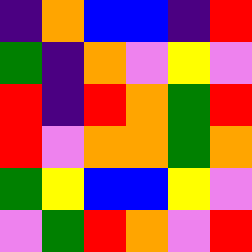[["indigo", "orange", "blue", "blue", "indigo", "red"], ["green", "indigo", "orange", "violet", "yellow", "violet"], ["red", "indigo", "red", "orange", "green", "red"], ["red", "violet", "orange", "orange", "green", "orange"], ["green", "yellow", "blue", "blue", "yellow", "violet"], ["violet", "green", "red", "orange", "violet", "red"]]